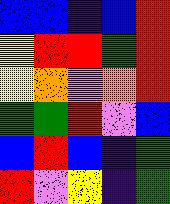[["blue", "blue", "indigo", "blue", "red"], ["yellow", "red", "red", "green", "red"], ["yellow", "orange", "violet", "orange", "red"], ["green", "green", "red", "violet", "blue"], ["blue", "red", "blue", "indigo", "green"], ["red", "violet", "yellow", "indigo", "green"]]